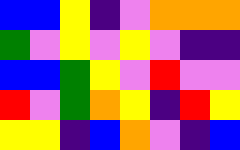[["blue", "blue", "yellow", "indigo", "violet", "orange", "orange", "orange"], ["green", "violet", "yellow", "violet", "yellow", "violet", "indigo", "indigo"], ["blue", "blue", "green", "yellow", "violet", "red", "violet", "violet"], ["red", "violet", "green", "orange", "yellow", "indigo", "red", "yellow"], ["yellow", "yellow", "indigo", "blue", "orange", "violet", "indigo", "blue"]]